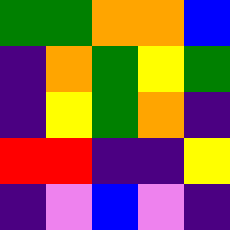[["green", "green", "orange", "orange", "blue"], ["indigo", "orange", "green", "yellow", "green"], ["indigo", "yellow", "green", "orange", "indigo"], ["red", "red", "indigo", "indigo", "yellow"], ["indigo", "violet", "blue", "violet", "indigo"]]